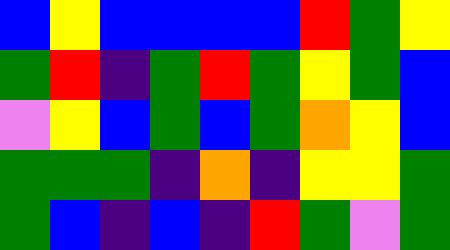[["blue", "yellow", "blue", "blue", "blue", "blue", "red", "green", "yellow"], ["green", "red", "indigo", "green", "red", "green", "yellow", "green", "blue"], ["violet", "yellow", "blue", "green", "blue", "green", "orange", "yellow", "blue"], ["green", "green", "green", "indigo", "orange", "indigo", "yellow", "yellow", "green"], ["green", "blue", "indigo", "blue", "indigo", "red", "green", "violet", "green"]]